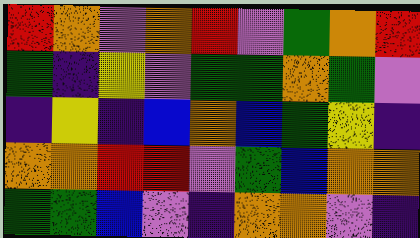[["red", "orange", "violet", "orange", "red", "violet", "green", "orange", "red"], ["green", "indigo", "yellow", "violet", "green", "green", "orange", "green", "violet"], ["indigo", "yellow", "indigo", "blue", "orange", "blue", "green", "yellow", "indigo"], ["orange", "orange", "red", "red", "violet", "green", "blue", "orange", "orange"], ["green", "green", "blue", "violet", "indigo", "orange", "orange", "violet", "indigo"]]